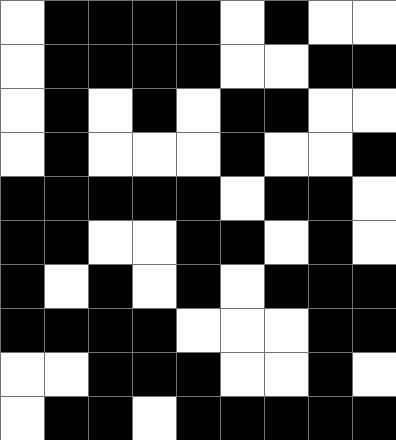[["white", "black", "black", "black", "black", "white", "black", "white", "white"], ["white", "black", "black", "black", "black", "white", "white", "black", "black"], ["white", "black", "white", "black", "white", "black", "black", "white", "white"], ["white", "black", "white", "white", "white", "black", "white", "white", "black"], ["black", "black", "black", "black", "black", "white", "black", "black", "white"], ["black", "black", "white", "white", "black", "black", "white", "black", "white"], ["black", "white", "black", "white", "black", "white", "black", "black", "black"], ["black", "black", "black", "black", "white", "white", "white", "black", "black"], ["white", "white", "black", "black", "black", "white", "white", "black", "white"], ["white", "black", "black", "white", "black", "black", "black", "black", "black"]]